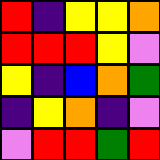[["red", "indigo", "yellow", "yellow", "orange"], ["red", "red", "red", "yellow", "violet"], ["yellow", "indigo", "blue", "orange", "green"], ["indigo", "yellow", "orange", "indigo", "violet"], ["violet", "red", "red", "green", "red"]]